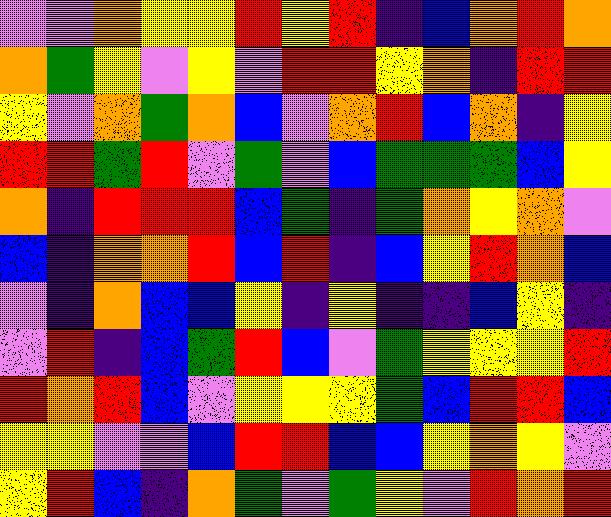[["violet", "violet", "orange", "yellow", "yellow", "red", "yellow", "red", "indigo", "blue", "orange", "red", "orange"], ["orange", "green", "yellow", "violet", "yellow", "violet", "red", "red", "yellow", "orange", "indigo", "red", "red"], ["yellow", "violet", "orange", "green", "orange", "blue", "violet", "orange", "red", "blue", "orange", "indigo", "yellow"], ["red", "red", "green", "red", "violet", "green", "violet", "blue", "green", "green", "green", "blue", "yellow"], ["orange", "indigo", "red", "red", "red", "blue", "green", "indigo", "green", "orange", "yellow", "orange", "violet"], ["blue", "indigo", "orange", "orange", "red", "blue", "red", "indigo", "blue", "yellow", "red", "orange", "blue"], ["violet", "indigo", "orange", "blue", "blue", "yellow", "indigo", "yellow", "indigo", "indigo", "blue", "yellow", "indigo"], ["violet", "red", "indigo", "blue", "green", "red", "blue", "violet", "green", "yellow", "yellow", "yellow", "red"], ["red", "orange", "red", "blue", "violet", "yellow", "yellow", "yellow", "green", "blue", "red", "red", "blue"], ["yellow", "yellow", "violet", "violet", "blue", "red", "red", "blue", "blue", "yellow", "orange", "yellow", "violet"], ["yellow", "red", "blue", "indigo", "orange", "green", "violet", "green", "yellow", "violet", "red", "orange", "red"]]